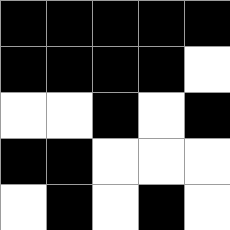[["black", "black", "black", "black", "black"], ["black", "black", "black", "black", "white"], ["white", "white", "black", "white", "black"], ["black", "black", "white", "white", "white"], ["white", "black", "white", "black", "white"]]